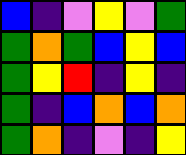[["blue", "indigo", "violet", "yellow", "violet", "green"], ["green", "orange", "green", "blue", "yellow", "blue"], ["green", "yellow", "red", "indigo", "yellow", "indigo"], ["green", "indigo", "blue", "orange", "blue", "orange"], ["green", "orange", "indigo", "violet", "indigo", "yellow"]]